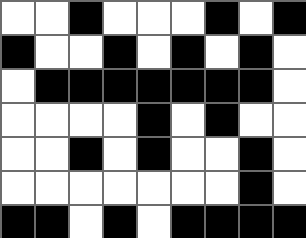[["white", "white", "black", "white", "white", "white", "black", "white", "black"], ["black", "white", "white", "black", "white", "black", "white", "black", "white"], ["white", "black", "black", "black", "black", "black", "black", "black", "white"], ["white", "white", "white", "white", "black", "white", "black", "white", "white"], ["white", "white", "black", "white", "black", "white", "white", "black", "white"], ["white", "white", "white", "white", "white", "white", "white", "black", "white"], ["black", "black", "white", "black", "white", "black", "black", "black", "black"]]